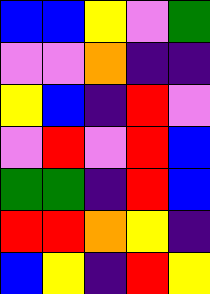[["blue", "blue", "yellow", "violet", "green"], ["violet", "violet", "orange", "indigo", "indigo"], ["yellow", "blue", "indigo", "red", "violet"], ["violet", "red", "violet", "red", "blue"], ["green", "green", "indigo", "red", "blue"], ["red", "red", "orange", "yellow", "indigo"], ["blue", "yellow", "indigo", "red", "yellow"]]